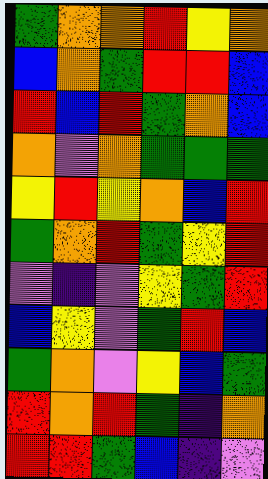[["green", "orange", "orange", "red", "yellow", "orange"], ["blue", "orange", "green", "red", "red", "blue"], ["red", "blue", "red", "green", "orange", "blue"], ["orange", "violet", "orange", "green", "green", "green"], ["yellow", "red", "yellow", "orange", "blue", "red"], ["green", "orange", "red", "green", "yellow", "red"], ["violet", "indigo", "violet", "yellow", "green", "red"], ["blue", "yellow", "violet", "green", "red", "blue"], ["green", "orange", "violet", "yellow", "blue", "green"], ["red", "orange", "red", "green", "indigo", "orange"], ["red", "red", "green", "blue", "indigo", "violet"]]